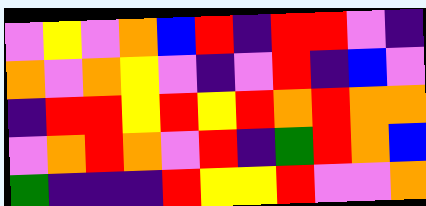[["violet", "yellow", "violet", "orange", "blue", "red", "indigo", "red", "red", "violet", "indigo"], ["orange", "violet", "orange", "yellow", "violet", "indigo", "violet", "red", "indigo", "blue", "violet"], ["indigo", "red", "red", "yellow", "red", "yellow", "red", "orange", "red", "orange", "orange"], ["violet", "orange", "red", "orange", "violet", "red", "indigo", "green", "red", "orange", "blue"], ["green", "indigo", "indigo", "indigo", "red", "yellow", "yellow", "red", "violet", "violet", "orange"]]